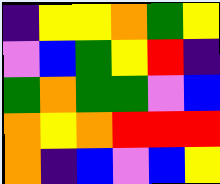[["indigo", "yellow", "yellow", "orange", "green", "yellow"], ["violet", "blue", "green", "yellow", "red", "indigo"], ["green", "orange", "green", "green", "violet", "blue"], ["orange", "yellow", "orange", "red", "red", "red"], ["orange", "indigo", "blue", "violet", "blue", "yellow"]]